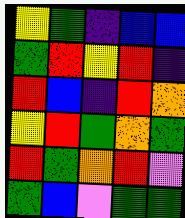[["yellow", "green", "indigo", "blue", "blue"], ["green", "red", "yellow", "red", "indigo"], ["red", "blue", "indigo", "red", "orange"], ["yellow", "red", "green", "orange", "green"], ["red", "green", "orange", "red", "violet"], ["green", "blue", "violet", "green", "green"]]